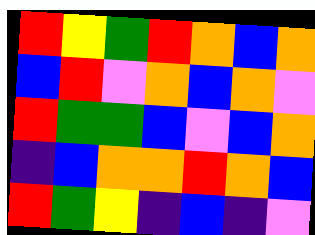[["red", "yellow", "green", "red", "orange", "blue", "orange"], ["blue", "red", "violet", "orange", "blue", "orange", "violet"], ["red", "green", "green", "blue", "violet", "blue", "orange"], ["indigo", "blue", "orange", "orange", "red", "orange", "blue"], ["red", "green", "yellow", "indigo", "blue", "indigo", "violet"]]